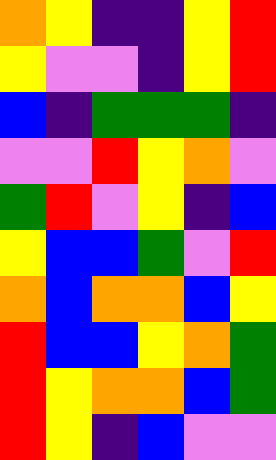[["orange", "yellow", "indigo", "indigo", "yellow", "red"], ["yellow", "violet", "violet", "indigo", "yellow", "red"], ["blue", "indigo", "green", "green", "green", "indigo"], ["violet", "violet", "red", "yellow", "orange", "violet"], ["green", "red", "violet", "yellow", "indigo", "blue"], ["yellow", "blue", "blue", "green", "violet", "red"], ["orange", "blue", "orange", "orange", "blue", "yellow"], ["red", "blue", "blue", "yellow", "orange", "green"], ["red", "yellow", "orange", "orange", "blue", "green"], ["red", "yellow", "indigo", "blue", "violet", "violet"]]